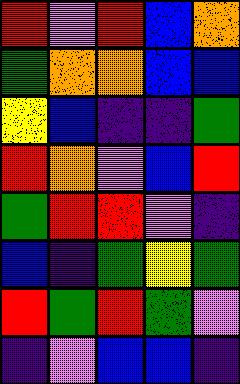[["red", "violet", "red", "blue", "orange"], ["green", "orange", "orange", "blue", "blue"], ["yellow", "blue", "indigo", "indigo", "green"], ["red", "orange", "violet", "blue", "red"], ["green", "red", "red", "violet", "indigo"], ["blue", "indigo", "green", "yellow", "green"], ["red", "green", "red", "green", "violet"], ["indigo", "violet", "blue", "blue", "indigo"]]